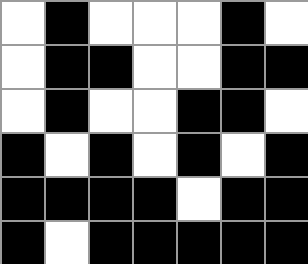[["white", "black", "white", "white", "white", "black", "white"], ["white", "black", "black", "white", "white", "black", "black"], ["white", "black", "white", "white", "black", "black", "white"], ["black", "white", "black", "white", "black", "white", "black"], ["black", "black", "black", "black", "white", "black", "black"], ["black", "white", "black", "black", "black", "black", "black"]]